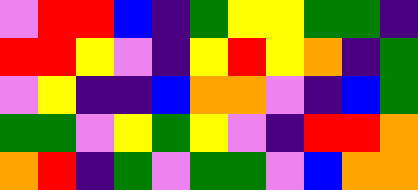[["violet", "red", "red", "blue", "indigo", "green", "yellow", "yellow", "green", "green", "indigo"], ["red", "red", "yellow", "violet", "indigo", "yellow", "red", "yellow", "orange", "indigo", "green"], ["violet", "yellow", "indigo", "indigo", "blue", "orange", "orange", "violet", "indigo", "blue", "green"], ["green", "green", "violet", "yellow", "green", "yellow", "violet", "indigo", "red", "red", "orange"], ["orange", "red", "indigo", "green", "violet", "green", "green", "violet", "blue", "orange", "orange"]]